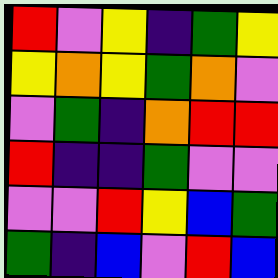[["red", "violet", "yellow", "indigo", "green", "yellow"], ["yellow", "orange", "yellow", "green", "orange", "violet"], ["violet", "green", "indigo", "orange", "red", "red"], ["red", "indigo", "indigo", "green", "violet", "violet"], ["violet", "violet", "red", "yellow", "blue", "green"], ["green", "indigo", "blue", "violet", "red", "blue"]]